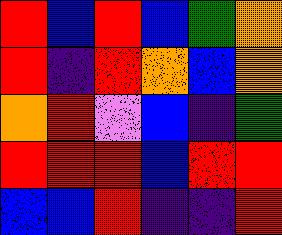[["red", "blue", "red", "blue", "green", "orange"], ["red", "indigo", "red", "orange", "blue", "orange"], ["orange", "red", "violet", "blue", "indigo", "green"], ["red", "red", "red", "blue", "red", "red"], ["blue", "blue", "red", "indigo", "indigo", "red"]]